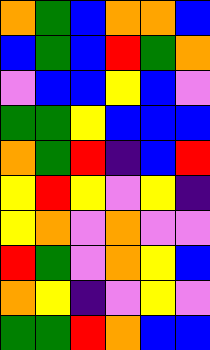[["orange", "green", "blue", "orange", "orange", "blue"], ["blue", "green", "blue", "red", "green", "orange"], ["violet", "blue", "blue", "yellow", "blue", "violet"], ["green", "green", "yellow", "blue", "blue", "blue"], ["orange", "green", "red", "indigo", "blue", "red"], ["yellow", "red", "yellow", "violet", "yellow", "indigo"], ["yellow", "orange", "violet", "orange", "violet", "violet"], ["red", "green", "violet", "orange", "yellow", "blue"], ["orange", "yellow", "indigo", "violet", "yellow", "violet"], ["green", "green", "red", "orange", "blue", "blue"]]